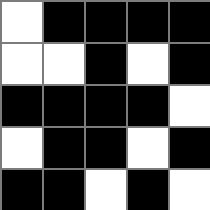[["white", "black", "black", "black", "black"], ["white", "white", "black", "white", "black"], ["black", "black", "black", "black", "white"], ["white", "black", "black", "white", "black"], ["black", "black", "white", "black", "white"]]